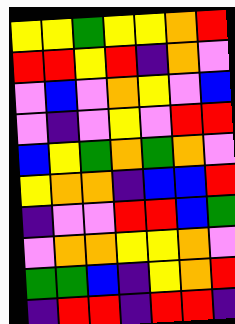[["yellow", "yellow", "green", "yellow", "yellow", "orange", "red"], ["red", "red", "yellow", "red", "indigo", "orange", "violet"], ["violet", "blue", "violet", "orange", "yellow", "violet", "blue"], ["violet", "indigo", "violet", "yellow", "violet", "red", "red"], ["blue", "yellow", "green", "orange", "green", "orange", "violet"], ["yellow", "orange", "orange", "indigo", "blue", "blue", "red"], ["indigo", "violet", "violet", "red", "red", "blue", "green"], ["violet", "orange", "orange", "yellow", "yellow", "orange", "violet"], ["green", "green", "blue", "indigo", "yellow", "orange", "red"], ["indigo", "red", "red", "indigo", "red", "red", "indigo"]]